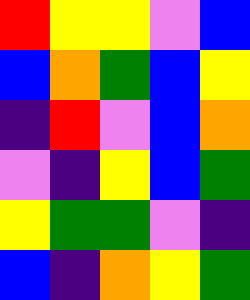[["red", "yellow", "yellow", "violet", "blue"], ["blue", "orange", "green", "blue", "yellow"], ["indigo", "red", "violet", "blue", "orange"], ["violet", "indigo", "yellow", "blue", "green"], ["yellow", "green", "green", "violet", "indigo"], ["blue", "indigo", "orange", "yellow", "green"]]